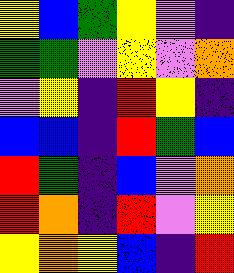[["yellow", "blue", "green", "yellow", "violet", "indigo"], ["green", "green", "violet", "yellow", "violet", "orange"], ["violet", "yellow", "indigo", "red", "yellow", "indigo"], ["blue", "blue", "indigo", "red", "green", "blue"], ["red", "green", "indigo", "blue", "violet", "orange"], ["red", "orange", "indigo", "red", "violet", "yellow"], ["yellow", "orange", "yellow", "blue", "indigo", "red"]]